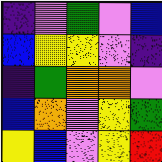[["indigo", "violet", "green", "violet", "blue"], ["blue", "yellow", "yellow", "violet", "indigo"], ["indigo", "green", "orange", "orange", "violet"], ["blue", "orange", "violet", "yellow", "green"], ["yellow", "blue", "violet", "yellow", "red"]]